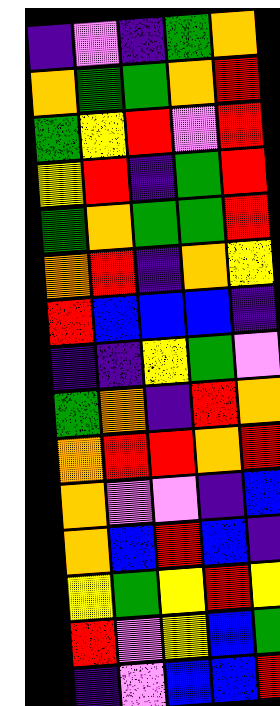[["indigo", "violet", "indigo", "green", "orange"], ["orange", "green", "green", "orange", "red"], ["green", "yellow", "red", "violet", "red"], ["yellow", "red", "indigo", "green", "red"], ["green", "orange", "green", "green", "red"], ["orange", "red", "indigo", "orange", "yellow"], ["red", "blue", "blue", "blue", "indigo"], ["indigo", "indigo", "yellow", "green", "violet"], ["green", "orange", "indigo", "red", "orange"], ["orange", "red", "red", "orange", "red"], ["orange", "violet", "violet", "indigo", "blue"], ["orange", "blue", "red", "blue", "indigo"], ["yellow", "green", "yellow", "red", "yellow"], ["red", "violet", "yellow", "blue", "green"], ["indigo", "violet", "blue", "blue", "red"]]